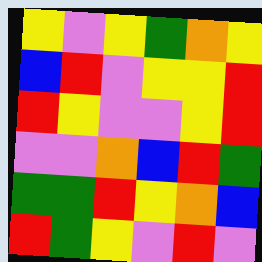[["yellow", "violet", "yellow", "green", "orange", "yellow"], ["blue", "red", "violet", "yellow", "yellow", "red"], ["red", "yellow", "violet", "violet", "yellow", "red"], ["violet", "violet", "orange", "blue", "red", "green"], ["green", "green", "red", "yellow", "orange", "blue"], ["red", "green", "yellow", "violet", "red", "violet"]]